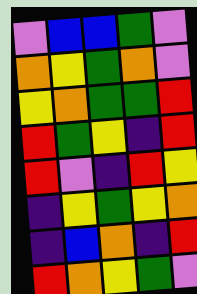[["violet", "blue", "blue", "green", "violet"], ["orange", "yellow", "green", "orange", "violet"], ["yellow", "orange", "green", "green", "red"], ["red", "green", "yellow", "indigo", "red"], ["red", "violet", "indigo", "red", "yellow"], ["indigo", "yellow", "green", "yellow", "orange"], ["indigo", "blue", "orange", "indigo", "red"], ["red", "orange", "yellow", "green", "violet"]]